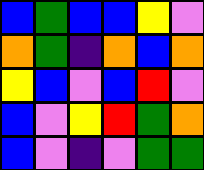[["blue", "green", "blue", "blue", "yellow", "violet"], ["orange", "green", "indigo", "orange", "blue", "orange"], ["yellow", "blue", "violet", "blue", "red", "violet"], ["blue", "violet", "yellow", "red", "green", "orange"], ["blue", "violet", "indigo", "violet", "green", "green"]]